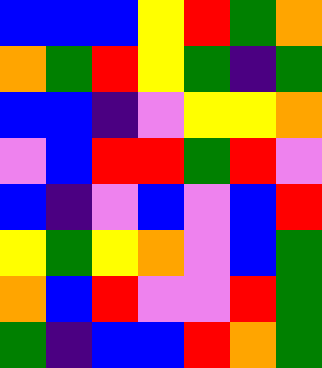[["blue", "blue", "blue", "yellow", "red", "green", "orange"], ["orange", "green", "red", "yellow", "green", "indigo", "green"], ["blue", "blue", "indigo", "violet", "yellow", "yellow", "orange"], ["violet", "blue", "red", "red", "green", "red", "violet"], ["blue", "indigo", "violet", "blue", "violet", "blue", "red"], ["yellow", "green", "yellow", "orange", "violet", "blue", "green"], ["orange", "blue", "red", "violet", "violet", "red", "green"], ["green", "indigo", "blue", "blue", "red", "orange", "green"]]